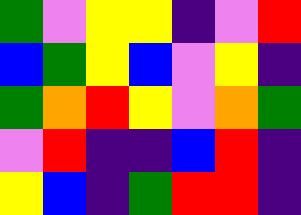[["green", "violet", "yellow", "yellow", "indigo", "violet", "red"], ["blue", "green", "yellow", "blue", "violet", "yellow", "indigo"], ["green", "orange", "red", "yellow", "violet", "orange", "green"], ["violet", "red", "indigo", "indigo", "blue", "red", "indigo"], ["yellow", "blue", "indigo", "green", "red", "red", "indigo"]]